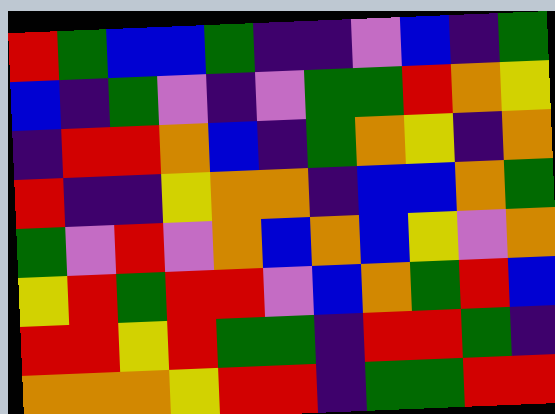[["red", "green", "blue", "blue", "green", "indigo", "indigo", "violet", "blue", "indigo", "green"], ["blue", "indigo", "green", "violet", "indigo", "violet", "green", "green", "red", "orange", "yellow"], ["indigo", "red", "red", "orange", "blue", "indigo", "green", "orange", "yellow", "indigo", "orange"], ["red", "indigo", "indigo", "yellow", "orange", "orange", "indigo", "blue", "blue", "orange", "green"], ["green", "violet", "red", "violet", "orange", "blue", "orange", "blue", "yellow", "violet", "orange"], ["yellow", "red", "green", "red", "red", "violet", "blue", "orange", "green", "red", "blue"], ["red", "red", "yellow", "red", "green", "green", "indigo", "red", "red", "green", "indigo"], ["orange", "orange", "orange", "yellow", "red", "red", "indigo", "green", "green", "red", "red"]]